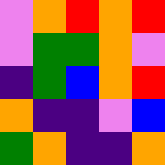[["violet", "orange", "red", "orange", "red"], ["violet", "green", "green", "orange", "violet"], ["indigo", "green", "blue", "orange", "red"], ["orange", "indigo", "indigo", "violet", "blue"], ["green", "orange", "indigo", "indigo", "orange"]]